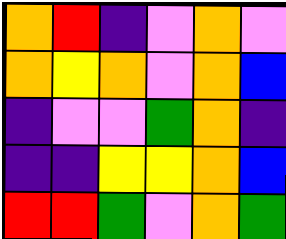[["orange", "red", "indigo", "violet", "orange", "violet"], ["orange", "yellow", "orange", "violet", "orange", "blue"], ["indigo", "violet", "violet", "green", "orange", "indigo"], ["indigo", "indigo", "yellow", "yellow", "orange", "blue"], ["red", "red", "green", "violet", "orange", "green"]]